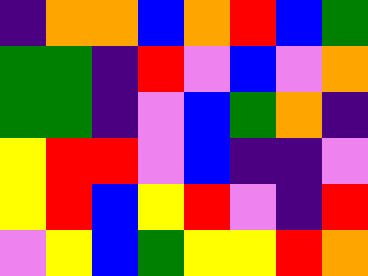[["indigo", "orange", "orange", "blue", "orange", "red", "blue", "green"], ["green", "green", "indigo", "red", "violet", "blue", "violet", "orange"], ["green", "green", "indigo", "violet", "blue", "green", "orange", "indigo"], ["yellow", "red", "red", "violet", "blue", "indigo", "indigo", "violet"], ["yellow", "red", "blue", "yellow", "red", "violet", "indigo", "red"], ["violet", "yellow", "blue", "green", "yellow", "yellow", "red", "orange"]]